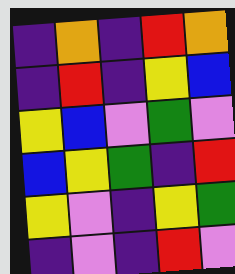[["indigo", "orange", "indigo", "red", "orange"], ["indigo", "red", "indigo", "yellow", "blue"], ["yellow", "blue", "violet", "green", "violet"], ["blue", "yellow", "green", "indigo", "red"], ["yellow", "violet", "indigo", "yellow", "green"], ["indigo", "violet", "indigo", "red", "violet"]]